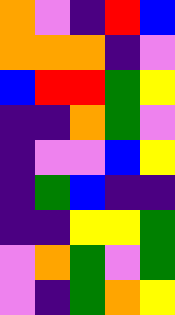[["orange", "violet", "indigo", "red", "blue"], ["orange", "orange", "orange", "indigo", "violet"], ["blue", "red", "red", "green", "yellow"], ["indigo", "indigo", "orange", "green", "violet"], ["indigo", "violet", "violet", "blue", "yellow"], ["indigo", "green", "blue", "indigo", "indigo"], ["indigo", "indigo", "yellow", "yellow", "green"], ["violet", "orange", "green", "violet", "green"], ["violet", "indigo", "green", "orange", "yellow"]]